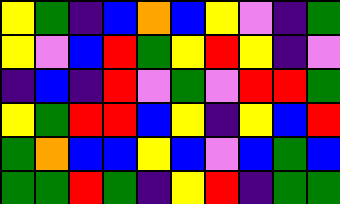[["yellow", "green", "indigo", "blue", "orange", "blue", "yellow", "violet", "indigo", "green"], ["yellow", "violet", "blue", "red", "green", "yellow", "red", "yellow", "indigo", "violet"], ["indigo", "blue", "indigo", "red", "violet", "green", "violet", "red", "red", "green"], ["yellow", "green", "red", "red", "blue", "yellow", "indigo", "yellow", "blue", "red"], ["green", "orange", "blue", "blue", "yellow", "blue", "violet", "blue", "green", "blue"], ["green", "green", "red", "green", "indigo", "yellow", "red", "indigo", "green", "green"]]